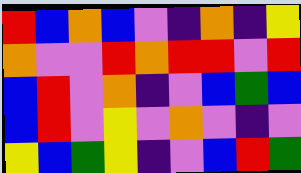[["red", "blue", "orange", "blue", "violet", "indigo", "orange", "indigo", "yellow"], ["orange", "violet", "violet", "red", "orange", "red", "red", "violet", "red"], ["blue", "red", "violet", "orange", "indigo", "violet", "blue", "green", "blue"], ["blue", "red", "violet", "yellow", "violet", "orange", "violet", "indigo", "violet"], ["yellow", "blue", "green", "yellow", "indigo", "violet", "blue", "red", "green"]]